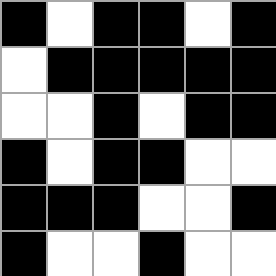[["black", "white", "black", "black", "white", "black"], ["white", "black", "black", "black", "black", "black"], ["white", "white", "black", "white", "black", "black"], ["black", "white", "black", "black", "white", "white"], ["black", "black", "black", "white", "white", "black"], ["black", "white", "white", "black", "white", "white"]]